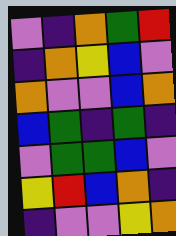[["violet", "indigo", "orange", "green", "red"], ["indigo", "orange", "yellow", "blue", "violet"], ["orange", "violet", "violet", "blue", "orange"], ["blue", "green", "indigo", "green", "indigo"], ["violet", "green", "green", "blue", "violet"], ["yellow", "red", "blue", "orange", "indigo"], ["indigo", "violet", "violet", "yellow", "orange"]]